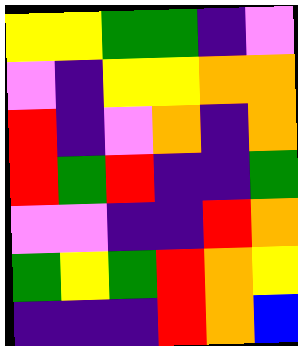[["yellow", "yellow", "green", "green", "indigo", "violet"], ["violet", "indigo", "yellow", "yellow", "orange", "orange"], ["red", "indigo", "violet", "orange", "indigo", "orange"], ["red", "green", "red", "indigo", "indigo", "green"], ["violet", "violet", "indigo", "indigo", "red", "orange"], ["green", "yellow", "green", "red", "orange", "yellow"], ["indigo", "indigo", "indigo", "red", "orange", "blue"]]